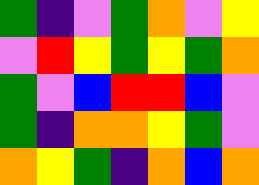[["green", "indigo", "violet", "green", "orange", "violet", "yellow"], ["violet", "red", "yellow", "green", "yellow", "green", "orange"], ["green", "violet", "blue", "red", "red", "blue", "violet"], ["green", "indigo", "orange", "orange", "yellow", "green", "violet"], ["orange", "yellow", "green", "indigo", "orange", "blue", "orange"]]